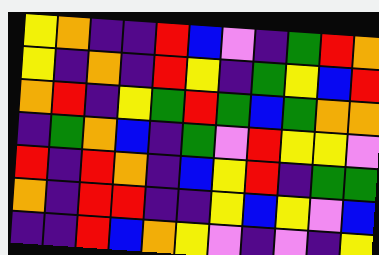[["yellow", "orange", "indigo", "indigo", "red", "blue", "violet", "indigo", "green", "red", "orange"], ["yellow", "indigo", "orange", "indigo", "red", "yellow", "indigo", "green", "yellow", "blue", "red"], ["orange", "red", "indigo", "yellow", "green", "red", "green", "blue", "green", "orange", "orange"], ["indigo", "green", "orange", "blue", "indigo", "green", "violet", "red", "yellow", "yellow", "violet"], ["red", "indigo", "red", "orange", "indigo", "blue", "yellow", "red", "indigo", "green", "green"], ["orange", "indigo", "red", "red", "indigo", "indigo", "yellow", "blue", "yellow", "violet", "blue"], ["indigo", "indigo", "red", "blue", "orange", "yellow", "violet", "indigo", "violet", "indigo", "yellow"]]